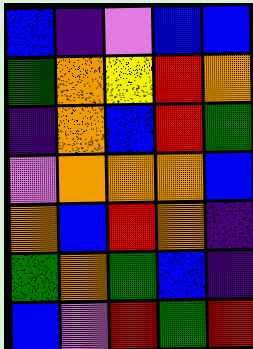[["blue", "indigo", "violet", "blue", "blue"], ["green", "orange", "yellow", "red", "orange"], ["indigo", "orange", "blue", "red", "green"], ["violet", "orange", "orange", "orange", "blue"], ["orange", "blue", "red", "orange", "indigo"], ["green", "orange", "green", "blue", "indigo"], ["blue", "violet", "red", "green", "red"]]